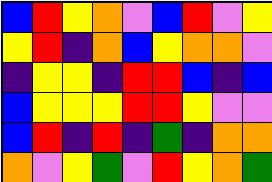[["blue", "red", "yellow", "orange", "violet", "blue", "red", "violet", "yellow"], ["yellow", "red", "indigo", "orange", "blue", "yellow", "orange", "orange", "violet"], ["indigo", "yellow", "yellow", "indigo", "red", "red", "blue", "indigo", "blue"], ["blue", "yellow", "yellow", "yellow", "red", "red", "yellow", "violet", "violet"], ["blue", "red", "indigo", "red", "indigo", "green", "indigo", "orange", "orange"], ["orange", "violet", "yellow", "green", "violet", "red", "yellow", "orange", "green"]]